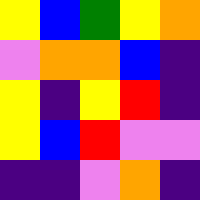[["yellow", "blue", "green", "yellow", "orange"], ["violet", "orange", "orange", "blue", "indigo"], ["yellow", "indigo", "yellow", "red", "indigo"], ["yellow", "blue", "red", "violet", "violet"], ["indigo", "indigo", "violet", "orange", "indigo"]]